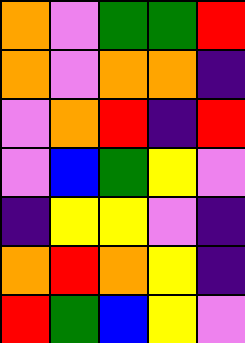[["orange", "violet", "green", "green", "red"], ["orange", "violet", "orange", "orange", "indigo"], ["violet", "orange", "red", "indigo", "red"], ["violet", "blue", "green", "yellow", "violet"], ["indigo", "yellow", "yellow", "violet", "indigo"], ["orange", "red", "orange", "yellow", "indigo"], ["red", "green", "blue", "yellow", "violet"]]